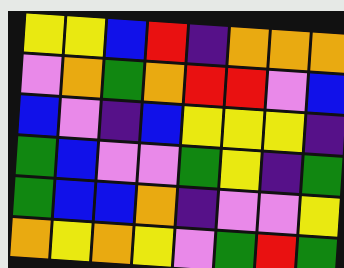[["yellow", "yellow", "blue", "red", "indigo", "orange", "orange", "orange"], ["violet", "orange", "green", "orange", "red", "red", "violet", "blue"], ["blue", "violet", "indigo", "blue", "yellow", "yellow", "yellow", "indigo"], ["green", "blue", "violet", "violet", "green", "yellow", "indigo", "green"], ["green", "blue", "blue", "orange", "indigo", "violet", "violet", "yellow"], ["orange", "yellow", "orange", "yellow", "violet", "green", "red", "green"]]